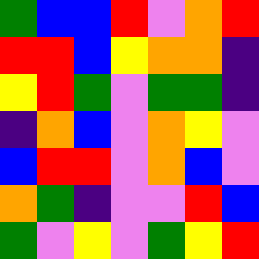[["green", "blue", "blue", "red", "violet", "orange", "red"], ["red", "red", "blue", "yellow", "orange", "orange", "indigo"], ["yellow", "red", "green", "violet", "green", "green", "indigo"], ["indigo", "orange", "blue", "violet", "orange", "yellow", "violet"], ["blue", "red", "red", "violet", "orange", "blue", "violet"], ["orange", "green", "indigo", "violet", "violet", "red", "blue"], ["green", "violet", "yellow", "violet", "green", "yellow", "red"]]